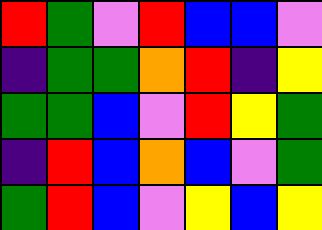[["red", "green", "violet", "red", "blue", "blue", "violet"], ["indigo", "green", "green", "orange", "red", "indigo", "yellow"], ["green", "green", "blue", "violet", "red", "yellow", "green"], ["indigo", "red", "blue", "orange", "blue", "violet", "green"], ["green", "red", "blue", "violet", "yellow", "blue", "yellow"]]